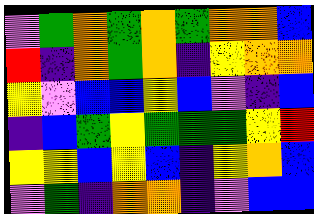[["violet", "green", "orange", "green", "orange", "green", "orange", "orange", "blue"], ["red", "indigo", "orange", "green", "orange", "indigo", "yellow", "orange", "orange"], ["yellow", "violet", "blue", "blue", "yellow", "blue", "violet", "indigo", "blue"], ["indigo", "blue", "green", "yellow", "green", "green", "green", "yellow", "red"], ["yellow", "yellow", "blue", "yellow", "blue", "indigo", "yellow", "orange", "blue"], ["violet", "green", "indigo", "orange", "orange", "indigo", "violet", "blue", "blue"]]